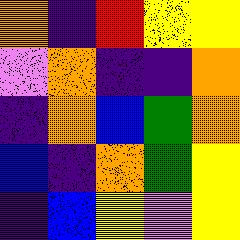[["orange", "indigo", "red", "yellow", "yellow"], ["violet", "orange", "indigo", "indigo", "orange"], ["indigo", "orange", "blue", "green", "orange"], ["blue", "indigo", "orange", "green", "yellow"], ["indigo", "blue", "yellow", "violet", "yellow"]]